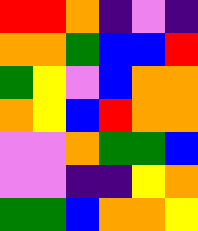[["red", "red", "orange", "indigo", "violet", "indigo"], ["orange", "orange", "green", "blue", "blue", "red"], ["green", "yellow", "violet", "blue", "orange", "orange"], ["orange", "yellow", "blue", "red", "orange", "orange"], ["violet", "violet", "orange", "green", "green", "blue"], ["violet", "violet", "indigo", "indigo", "yellow", "orange"], ["green", "green", "blue", "orange", "orange", "yellow"]]